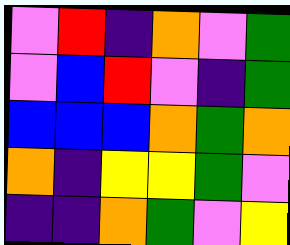[["violet", "red", "indigo", "orange", "violet", "green"], ["violet", "blue", "red", "violet", "indigo", "green"], ["blue", "blue", "blue", "orange", "green", "orange"], ["orange", "indigo", "yellow", "yellow", "green", "violet"], ["indigo", "indigo", "orange", "green", "violet", "yellow"]]